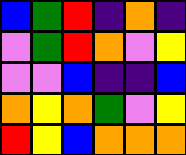[["blue", "green", "red", "indigo", "orange", "indigo"], ["violet", "green", "red", "orange", "violet", "yellow"], ["violet", "violet", "blue", "indigo", "indigo", "blue"], ["orange", "yellow", "orange", "green", "violet", "yellow"], ["red", "yellow", "blue", "orange", "orange", "orange"]]